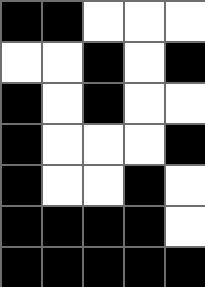[["black", "black", "white", "white", "white"], ["white", "white", "black", "white", "black"], ["black", "white", "black", "white", "white"], ["black", "white", "white", "white", "black"], ["black", "white", "white", "black", "white"], ["black", "black", "black", "black", "white"], ["black", "black", "black", "black", "black"]]